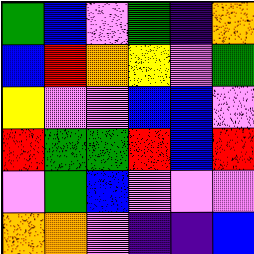[["green", "blue", "violet", "green", "indigo", "orange"], ["blue", "red", "orange", "yellow", "violet", "green"], ["yellow", "violet", "violet", "blue", "blue", "violet"], ["red", "green", "green", "red", "blue", "red"], ["violet", "green", "blue", "violet", "violet", "violet"], ["orange", "orange", "violet", "indigo", "indigo", "blue"]]